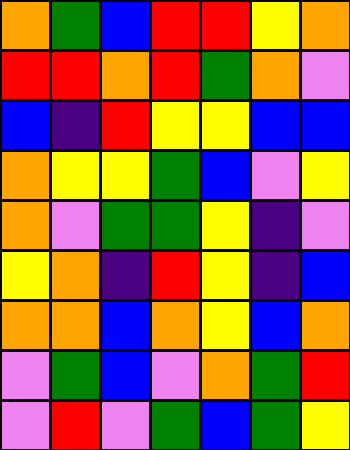[["orange", "green", "blue", "red", "red", "yellow", "orange"], ["red", "red", "orange", "red", "green", "orange", "violet"], ["blue", "indigo", "red", "yellow", "yellow", "blue", "blue"], ["orange", "yellow", "yellow", "green", "blue", "violet", "yellow"], ["orange", "violet", "green", "green", "yellow", "indigo", "violet"], ["yellow", "orange", "indigo", "red", "yellow", "indigo", "blue"], ["orange", "orange", "blue", "orange", "yellow", "blue", "orange"], ["violet", "green", "blue", "violet", "orange", "green", "red"], ["violet", "red", "violet", "green", "blue", "green", "yellow"]]